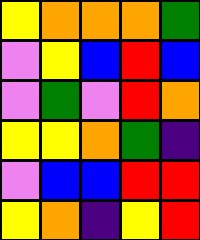[["yellow", "orange", "orange", "orange", "green"], ["violet", "yellow", "blue", "red", "blue"], ["violet", "green", "violet", "red", "orange"], ["yellow", "yellow", "orange", "green", "indigo"], ["violet", "blue", "blue", "red", "red"], ["yellow", "orange", "indigo", "yellow", "red"]]